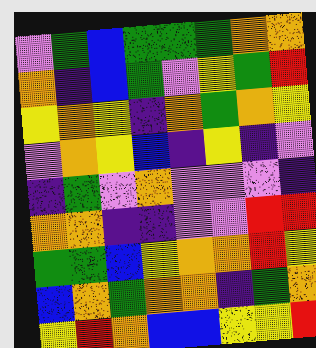[["violet", "green", "blue", "green", "green", "green", "orange", "orange"], ["orange", "indigo", "blue", "green", "violet", "yellow", "green", "red"], ["yellow", "orange", "yellow", "indigo", "orange", "green", "orange", "yellow"], ["violet", "orange", "yellow", "blue", "indigo", "yellow", "indigo", "violet"], ["indigo", "green", "violet", "orange", "violet", "violet", "violet", "indigo"], ["orange", "orange", "indigo", "indigo", "violet", "violet", "red", "red"], ["green", "green", "blue", "yellow", "orange", "orange", "red", "yellow"], ["blue", "orange", "green", "orange", "orange", "indigo", "green", "orange"], ["yellow", "red", "orange", "blue", "blue", "yellow", "yellow", "red"]]